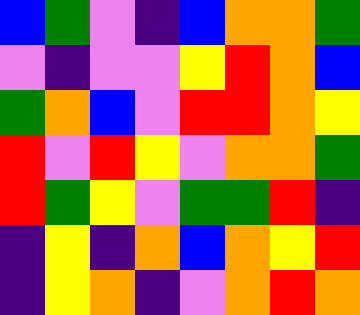[["blue", "green", "violet", "indigo", "blue", "orange", "orange", "green"], ["violet", "indigo", "violet", "violet", "yellow", "red", "orange", "blue"], ["green", "orange", "blue", "violet", "red", "red", "orange", "yellow"], ["red", "violet", "red", "yellow", "violet", "orange", "orange", "green"], ["red", "green", "yellow", "violet", "green", "green", "red", "indigo"], ["indigo", "yellow", "indigo", "orange", "blue", "orange", "yellow", "red"], ["indigo", "yellow", "orange", "indigo", "violet", "orange", "red", "orange"]]